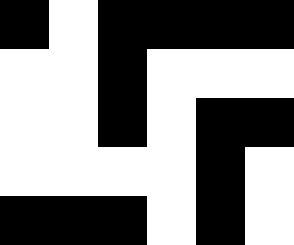[["black", "white", "black", "black", "black", "black"], ["white", "white", "black", "white", "white", "white"], ["white", "white", "black", "white", "black", "black"], ["white", "white", "white", "white", "black", "white"], ["black", "black", "black", "white", "black", "white"]]